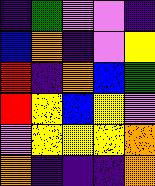[["indigo", "green", "violet", "violet", "indigo"], ["blue", "orange", "indigo", "violet", "yellow"], ["red", "indigo", "orange", "blue", "green"], ["red", "yellow", "blue", "yellow", "violet"], ["violet", "yellow", "yellow", "yellow", "orange"], ["orange", "indigo", "indigo", "indigo", "orange"]]